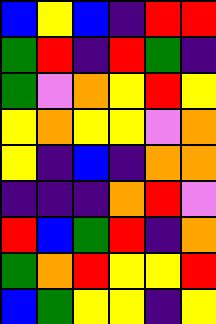[["blue", "yellow", "blue", "indigo", "red", "red"], ["green", "red", "indigo", "red", "green", "indigo"], ["green", "violet", "orange", "yellow", "red", "yellow"], ["yellow", "orange", "yellow", "yellow", "violet", "orange"], ["yellow", "indigo", "blue", "indigo", "orange", "orange"], ["indigo", "indigo", "indigo", "orange", "red", "violet"], ["red", "blue", "green", "red", "indigo", "orange"], ["green", "orange", "red", "yellow", "yellow", "red"], ["blue", "green", "yellow", "yellow", "indigo", "yellow"]]